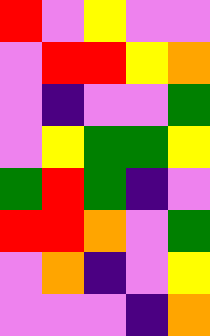[["red", "violet", "yellow", "violet", "violet"], ["violet", "red", "red", "yellow", "orange"], ["violet", "indigo", "violet", "violet", "green"], ["violet", "yellow", "green", "green", "yellow"], ["green", "red", "green", "indigo", "violet"], ["red", "red", "orange", "violet", "green"], ["violet", "orange", "indigo", "violet", "yellow"], ["violet", "violet", "violet", "indigo", "orange"]]